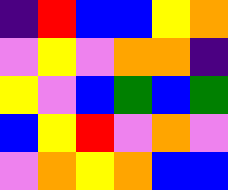[["indigo", "red", "blue", "blue", "yellow", "orange"], ["violet", "yellow", "violet", "orange", "orange", "indigo"], ["yellow", "violet", "blue", "green", "blue", "green"], ["blue", "yellow", "red", "violet", "orange", "violet"], ["violet", "orange", "yellow", "orange", "blue", "blue"]]